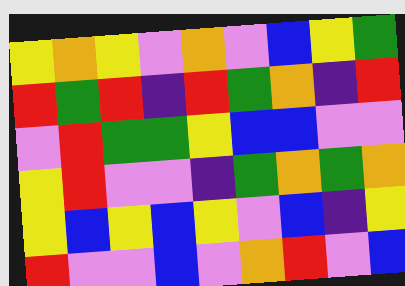[["yellow", "orange", "yellow", "violet", "orange", "violet", "blue", "yellow", "green"], ["red", "green", "red", "indigo", "red", "green", "orange", "indigo", "red"], ["violet", "red", "green", "green", "yellow", "blue", "blue", "violet", "violet"], ["yellow", "red", "violet", "violet", "indigo", "green", "orange", "green", "orange"], ["yellow", "blue", "yellow", "blue", "yellow", "violet", "blue", "indigo", "yellow"], ["red", "violet", "violet", "blue", "violet", "orange", "red", "violet", "blue"]]